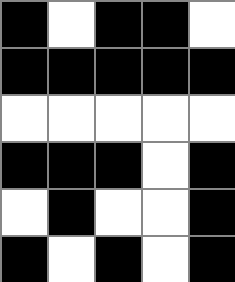[["black", "white", "black", "black", "white"], ["black", "black", "black", "black", "black"], ["white", "white", "white", "white", "white"], ["black", "black", "black", "white", "black"], ["white", "black", "white", "white", "black"], ["black", "white", "black", "white", "black"]]